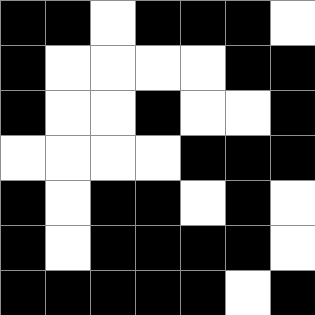[["black", "black", "white", "black", "black", "black", "white"], ["black", "white", "white", "white", "white", "black", "black"], ["black", "white", "white", "black", "white", "white", "black"], ["white", "white", "white", "white", "black", "black", "black"], ["black", "white", "black", "black", "white", "black", "white"], ["black", "white", "black", "black", "black", "black", "white"], ["black", "black", "black", "black", "black", "white", "black"]]